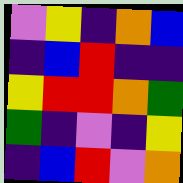[["violet", "yellow", "indigo", "orange", "blue"], ["indigo", "blue", "red", "indigo", "indigo"], ["yellow", "red", "red", "orange", "green"], ["green", "indigo", "violet", "indigo", "yellow"], ["indigo", "blue", "red", "violet", "orange"]]